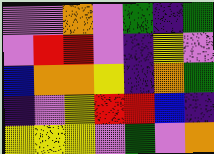[["violet", "violet", "orange", "violet", "green", "indigo", "green"], ["violet", "red", "red", "violet", "indigo", "yellow", "violet"], ["blue", "orange", "orange", "yellow", "indigo", "orange", "green"], ["indigo", "violet", "yellow", "red", "red", "blue", "indigo"], ["yellow", "yellow", "yellow", "violet", "green", "violet", "orange"]]